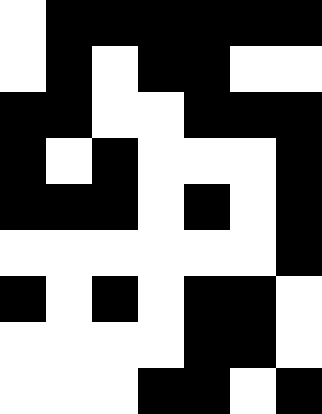[["white", "black", "black", "black", "black", "black", "black"], ["white", "black", "white", "black", "black", "white", "white"], ["black", "black", "white", "white", "black", "black", "black"], ["black", "white", "black", "white", "white", "white", "black"], ["black", "black", "black", "white", "black", "white", "black"], ["white", "white", "white", "white", "white", "white", "black"], ["black", "white", "black", "white", "black", "black", "white"], ["white", "white", "white", "white", "black", "black", "white"], ["white", "white", "white", "black", "black", "white", "black"]]